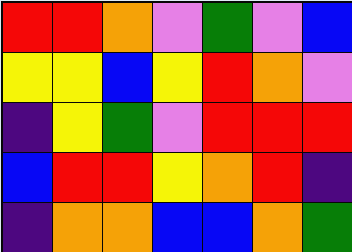[["red", "red", "orange", "violet", "green", "violet", "blue"], ["yellow", "yellow", "blue", "yellow", "red", "orange", "violet"], ["indigo", "yellow", "green", "violet", "red", "red", "red"], ["blue", "red", "red", "yellow", "orange", "red", "indigo"], ["indigo", "orange", "orange", "blue", "blue", "orange", "green"]]